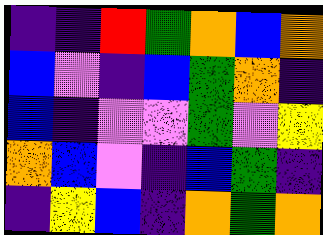[["indigo", "indigo", "red", "green", "orange", "blue", "orange"], ["blue", "violet", "indigo", "blue", "green", "orange", "indigo"], ["blue", "indigo", "violet", "violet", "green", "violet", "yellow"], ["orange", "blue", "violet", "indigo", "blue", "green", "indigo"], ["indigo", "yellow", "blue", "indigo", "orange", "green", "orange"]]